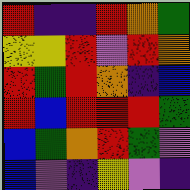[["red", "indigo", "indigo", "red", "orange", "green"], ["yellow", "yellow", "red", "violet", "red", "orange"], ["red", "green", "red", "orange", "indigo", "blue"], ["red", "blue", "red", "red", "red", "green"], ["blue", "green", "orange", "red", "green", "violet"], ["blue", "violet", "indigo", "yellow", "violet", "indigo"]]